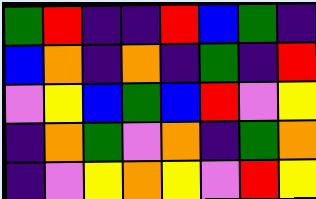[["green", "red", "indigo", "indigo", "red", "blue", "green", "indigo"], ["blue", "orange", "indigo", "orange", "indigo", "green", "indigo", "red"], ["violet", "yellow", "blue", "green", "blue", "red", "violet", "yellow"], ["indigo", "orange", "green", "violet", "orange", "indigo", "green", "orange"], ["indigo", "violet", "yellow", "orange", "yellow", "violet", "red", "yellow"]]